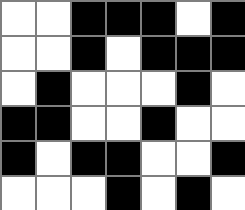[["white", "white", "black", "black", "black", "white", "black"], ["white", "white", "black", "white", "black", "black", "black"], ["white", "black", "white", "white", "white", "black", "white"], ["black", "black", "white", "white", "black", "white", "white"], ["black", "white", "black", "black", "white", "white", "black"], ["white", "white", "white", "black", "white", "black", "white"]]